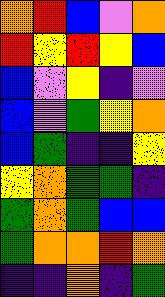[["orange", "red", "blue", "violet", "orange"], ["red", "yellow", "red", "yellow", "blue"], ["blue", "violet", "yellow", "indigo", "violet"], ["blue", "violet", "green", "yellow", "orange"], ["blue", "green", "indigo", "indigo", "yellow"], ["yellow", "orange", "green", "green", "indigo"], ["green", "orange", "green", "blue", "blue"], ["green", "orange", "orange", "red", "orange"], ["indigo", "indigo", "orange", "indigo", "green"]]